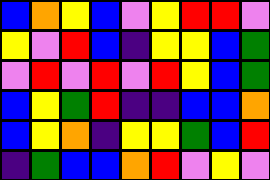[["blue", "orange", "yellow", "blue", "violet", "yellow", "red", "red", "violet"], ["yellow", "violet", "red", "blue", "indigo", "yellow", "yellow", "blue", "green"], ["violet", "red", "violet", "red", "violet", "red", "yellow", "blue", "green"], ["blue", "yellow", "green", "red", "indigo", "indigo", "blue", "blue", "orange"], ["blue", "yellow", "orange", "indigo", "yellow", "yellow", "green", "blue", "red"], ["indigo", "green", "blue", "blue", "orange", "red", "violet", "yellow", "violet"]]